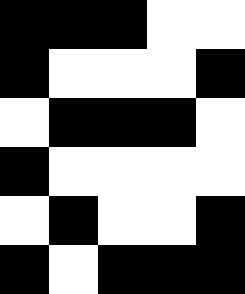[["black", "black", "black", "white", "white"], ["black", "white", "white", "white", "black"], ["white", "black", "black", "black", "white"], ["black", "white", "white", "white", "white"], ["white", "black", "white", "white", "black"], ["black", "white", "black", "black", "black"]]